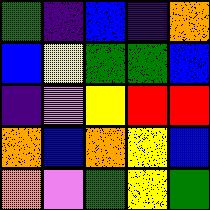[["green", "indigo", "blue", "indigo", "orange"], ["blue", "yellow", "green", "green", "blue"], ["indigo", "violet", "yellow", "red", "red"], ["orange", "blue", "orange", "yellow", "blue"], ["orange", "violet", "green", "yellow", "green"]]